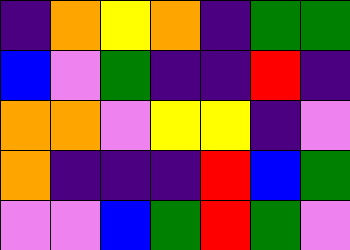[["indigo", "orange", "yellow", "orange", "indigo", "green", "green"], ["blue", "violet", "green", "indigo", "indigo", "red", "indigo"], ["orange", "orange", "violet", "yellow", "yellow", "indigo", "violet"], ["orange", "indigo", "indigo", "indigo", "red", "blue", "green"], ["violet", "violet", "blue", "green", "red", "green", "violet"]]